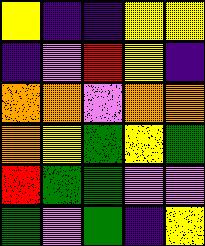[["yellow", "indigo", "indigo", "yellow", "yellow"], ["indigo", "violet", "red", "yellow", "indigo"], ["orange", "orange", "violet", "orange", "orange"], ["orange", "yellow", "green", "yellow", "green"], ["red", "green", "green", "violet", "violet"], ["green", "violet", "green", "indigo", "yellow"]]